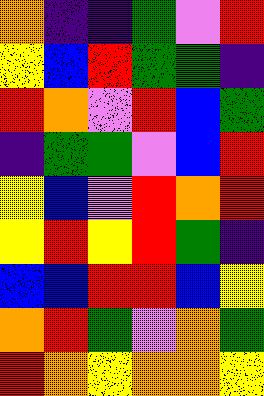[["orange", "indigo", "indigo", "green", "violet", "red"], ["yellow", "blue", "red", "green", "green", "indigo"], ["red", "orange", "violet", "red", "blue", "green"], ["indigo", "green", "green", "violet", "blue", "red"], ["yellow", "blue", "violet", "red", "orange", "red"], ["yellow", "red", "yellow", "red", "green", "indigo"], ["blue", "blue", "red", "red", "blue", "yellow"], ["orange", "red", "green", "violet", "orange", "green"], ["red", "orange", "yellow", "orange", "orange", "yellow"]]